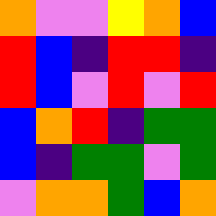[["orange", "violet", "violet", "yellow", "orange", "blue"], ["red", "blue", "indigo", "red", "red", "indigo"], ["red", "blue", "violet", "red", "violet", "red"], ["blue", "orange", "red", "indigo", "green", "green"], ["blue", "indigo", "green", "green", "violet", "green"], ["violet", "orange", "orange", "green", "blue", "orange"]]